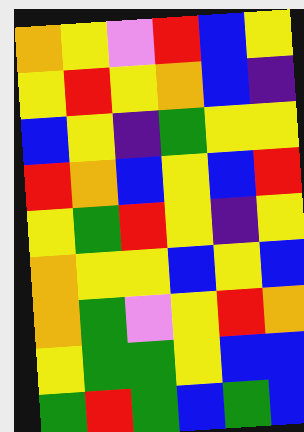[["orange", "yellow", "violet", "red", "blue", "yellow"], ["yellow", "red", "yellow", "orange", "blue", "indigo"], ["blue", "yellow", "indigo", "green", "yellow", "yellow"], ["red", "orange", "blue", "yellow", "blue", "red"], ["yellow", "green", "red", "yellow", "indigo", "yellow"], ["orange", "yellow", "yellow", "blue", "yellow", "blue"], ["orange", "green", "violet", "yellow", "red", "orange"], ["yellow", "green", "green", "yellow", "blue", "blue"], ["green", "red", "green", "blue", "green", "blue"]]